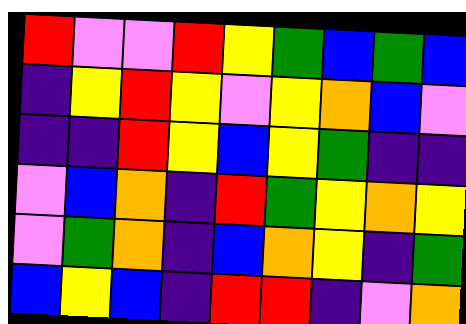[["red", "violet", "violet", "red", "yellow", "green", "blue", "green", "blue"], ["indigo", "yellow", "red", "yellow", "violet", "yellow", "orange", "blue", "violet"], ["indigo", "indigo", "red", "yellow", "blue", "yellow", "green", "indigo", "indigo"], ["violet", "blue", "orange", "indigo", "red", "green", "yellow", "orange", "yellow"], ["violet", "green", "orange", "indigo", "blue", "orange", "yellow", "indigo", "green"], ["blue", "yellow", "blue", "indigo", "red", "red", "indigo", "violet", "orange"]]